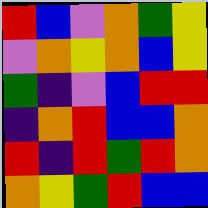[["red", "blue", "violet", "orange", "green", "yellow"], ["violet", "orange", "yellow", "orange", "blue", "yellow"], ["green", "indigo", "violet", "blue", "red", "red"], ["indigo", "orange", "red", "blue", "blue", "orange"], ["red", "indigo", "red", "green", "red", "orange"], ["orange", "yellow", "green", "red", "blue", "blue"]]